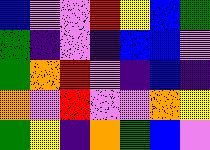[["blue", "violet", "violet", "red", "yellow", "blue", "green"], ["green", "indigo", "violet", "indigo", "blue", "blue", "violet"], ["green", "orange", "red", "violet", "indigo", "blue", "indigo"], ["orange", "violet", "red", "violet", "violet", "orange", "yellow"], ["green", "yellow", "indigo", "orange", "green", "blue", "violet"]]